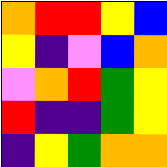[["orange", "red", "red", "yellow", "blue"], ["yellow", "indigo", "violet", "blue", "orange"], ["violet", "orange", "red", "green", "yellow"], ["red", "indigo", "indigo", "green", "yellow"], ["indigo", "yellow", "green", "orange", "orange"]]